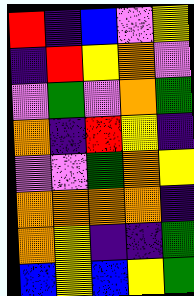[["red", "indigo", "blue", "violet", "yellow"], ["indigo", "red", "yellow", "orange", "violet"], ["violet", "green", "violet", "orange", "green"], ["orange", "indigo", "red", "yellow", "indigo"], ["violet", "violet", "green", "orange", "yellow"], ["orange", "orange", "orange", "orange", "indigo"], ["orange", "yellow", "indigo", "indigo", "green"], ["blue", "yellow", "blue", "yellow", "green"]]